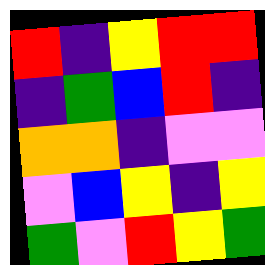[["red", "indigo", "yellow", "red", "red"], ["indigo", "green", "blue", "red", "indigo"], ["orange", "orange", "indigo", "violet", "violet"], ["violet", "blue", "yellow", "indigo", "yellow"], ["green", "violet", "red", "yellow", "green"]]